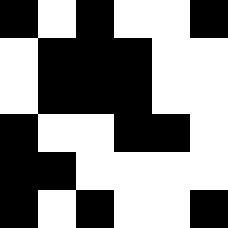[["black", "white", "black", "white", "white", "black"], ["white", "black", "black", "black", "white", "white"], ["white", "black", "black", "black", "white", "white"], ["black", "white", "white", "black", "black", "white"], ["black", "black", "white", "white", "white", "white"], ["black", "white", "black", "white", "white", "black"]]